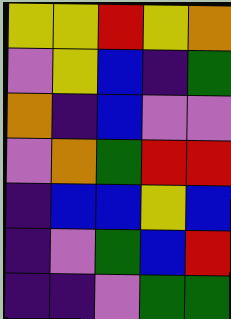[["yellow", "yellow", "red", "yellow", "orange"], ["violet", "yellow", "blue", "indigo", "green"], ["orange", "indigo", "blue", "violet", "violet"], ["violet", "orange", "green", "red", "red"], ["indigo", "blue", "blue", "yellow", "blue"], ["indigo", "violet", "green", "blue", "red"], ["indigo", "indigo", "violet", "green", "green"]]